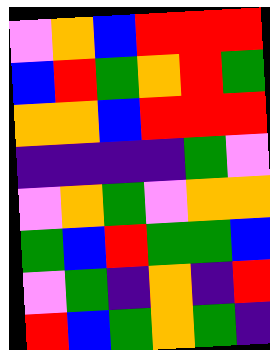[["violet", "orange", "blue", "red", "red", "red"], ["blue", "red", "green", "orange", "red", "green"], ["orange", "orange", "blue", "red", "red", "red"], ["indigo", "indigo", "indigo", "indigo", "green", "violet"], ["violet", "orange", "green", "violet", "orange", "orange"], ["green", "blue", "red", "green", "green", "blue"], ["violet", "green", "indigo", "orange", "indigo", "red"], ["red", "blue", "green", "orange", "green", "indigo"]]